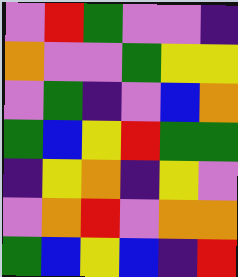[["violet", "red", "green", "violet", "violet", "indigo"], ["orange", "violet", "violet", "green", "yellow", "yellow"], ["violet", "green", "indigo", "violet", "blue", "orange"], ["green", "blue", "yellow", "red", "green", "green"], ["indigo", "yellow", "orange", "indigo", "yellow", "violet"], ["violet", "orange", "red", "violet", "orange", "orange"], ["green", "blue", "yellow", "blue", "indigo", "red"]]